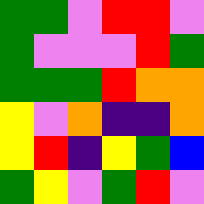[["green", "green", "violet", "red", "red", "violet"], ["green", "violet", "violet", "violet", "red", "green"], ["green", "green", "green", "red", "orange", "orange"], ["yellow", "violet", "orange", "indigo", "indigo", "orange"], ["yellow", "red", "indigo", "yellow", "green", "blue"], ["green", "yellow", "violet", "green", "red", "violet"]]